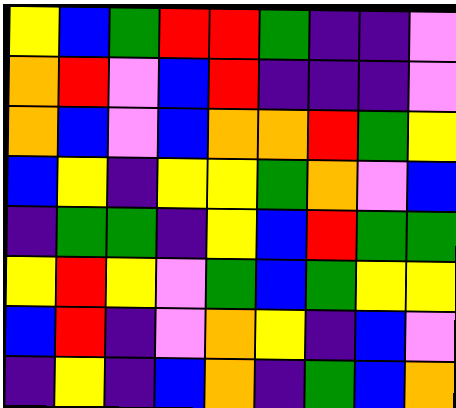[["yellow", "blue", "green", "red", "red", "green", "indigo", "indigo", "violet"], ["orange", "red", "violet", "blue", "red", "indigo", "indigo", "indigo", "violet"], ["orange", "blue", "violet", "blue", "orange", "orange", "red", "green", "yellow"], ["blue", "yellow", "indigo", "yellow", "yellow", "green", "orange", "violet", "blue"], ["indigo", "green", "green", "indigo", "yellow", "blue", "red", "green", "green"], ["yellow", "red", "yellow", "violet", "green", "blue", "green", "yellow", "yellow"], ["blue", "red", "indigo", "violet", "orange", "yellow", "indigo", "blue", "violet"], ["indigo", "yellow", "indigo", "blue", "orange", "indigo", "green", "blue", "orange"]]